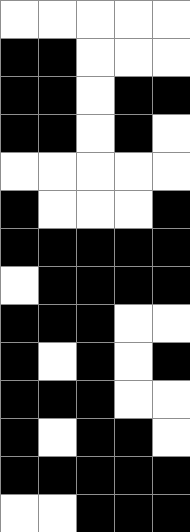[["white", "white", "white", "white", "white"], ["black", "black", "white", "white", "white"], ["black", "black", "white", "black", "black"], ["black", "black", "white", "black", "white"], ["white", "white", "white", "white", "white"], ["black", "white", "white", "white", "black"], ["black", "black", "black", "black", "black"], ["white", "black", "black", "black", "black"], ["black", "black", "black", "white", "white"], ["black", "white", "black", "white", "black"], ["black", "black", "black", "white", "white"], ["black", "white", "black", "black", "white"], ["black", "black", "black", "black", "black"], ["white", "white", "black", "black", "black"]]